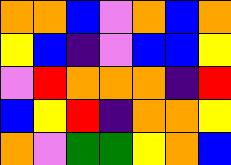[["orange", "orange", "blue", "violet", "orange", "blue", "orange"], ["yellow", "blue", "indigo", "violet", "blue", "blue", "yellow"], ["violet", "red", "orange", "orange", "orange", "indigo", "red"], ["blue", "yellow", "red", "indigo", "orange", "orange", "yellow"], ["orange", "violet", "green", "green", "yellow", "orange", "blue"]]